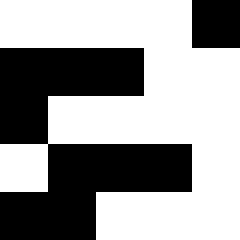[["white", "white", "white", "white", "black"], ["black", "black", "black", "white", "white"], ["black", "white", "white", "white", "white"], ["white", "black", "black", "black", "white"], ["black", "black", "white", "white", "white"]]